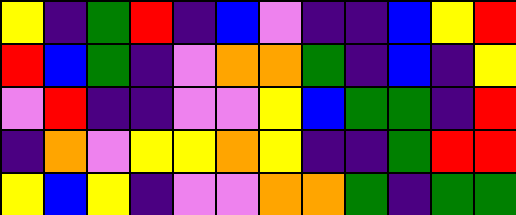[["yellow", "indigo", "green", "red", "indigo", "blue", "violet", "indigo", "indigo", "blue", "yellow", "red"], ["red", "blue", "green", "indigo", "violet", "orange", "orange", "green", "indigo", "blue", "indigo", "yellow"], ["violet", "red", "indigo", "indigo", "violet", "violet", "yellow", "blue", "green", "green", "indigo", "red"], ["indigo", "orange", "violet", "yellow", "yellow", "orange", "yellow", "indigo", "indigo", "green", "red", "red"], ["yellow", "blue", "yellow", "indigo", "violet", "violet", "orange", "orange", "green", "indigo", "green", "green"]]